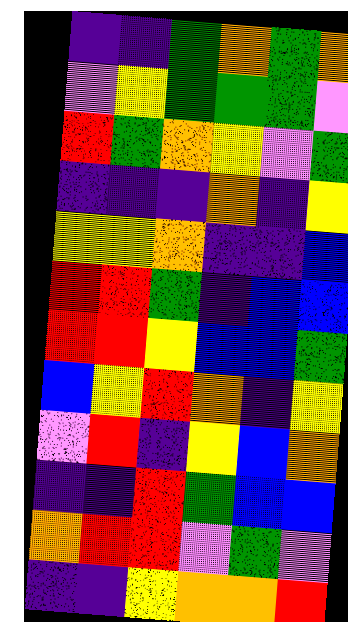[["indigo", "indigo", "green", "orange", "green", "orange"], ["violet", "yellow", "green", "green", "green", "violet"], ["red", "green", "orange", "yellow", "violet", "green"], ["indigo", "indigo", "indigo", "orange", "indigo", "yellow"], ["yellow", "yellow", "orange", "indigo", "indigo", "blue"], ["red", "red", "green", "indigo", "blue", "blue"], ["red", "red", "yellow", "blue", "blue", "green"], ["blue", "yellow", "red", "orange", "indigo", "yellow"], ["violet", "red", "indigo", "yellow", "blue", "orange"], ["indigo", "indigo", "red", "green", "blue", "blue"], ["orange", "red", "red", "violet", "green", "violet"], ["indigo", "indigo", "yellow", "orange", "orange", "red"]]